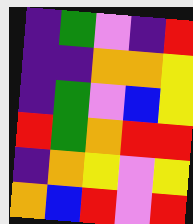[["indigo", "green", "violet", "indigo", "red"], ["indigo", "indigo", "orange", "orange", "yellow"], ["indigo", "green", "violet", "blue", "yellow"], ["red", "green", "orange", "red", "red"], ["indigo", "orange", "yellow", "violet", "yellow"], ["orange", "blue", "red", "violet", "red"]]